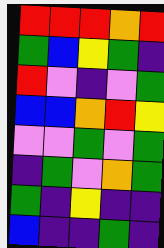[["red", "red", "red", "orange", "red"], ["green", "blue", "yellow", "green", "indigo"], ["red", "violet", "indigo", "violet", "green"], ["blue", "blue", "orange", "red", "yellow"], ["violet", "violet", "green", "violet", "green"], ["indigo", "green", "violet", "orange", "green"], ["green", "indigo", "yellow", "indigo", "indigo"], ["blue", "indigo", "indigo", "green", "indigo"]]